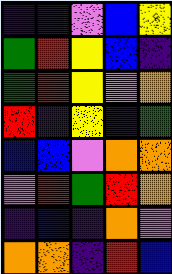[["indigo", "indigo", "violet", "blue", "yellow"], ["green", "red", "yellow", "blue", "indigo"], ["green", "red", "yellow", "violet", "orange"], ["red", "indigo", "yellow", "indigo", "green"], ["blue", "blue", "violet", "orange", "orange"], ["violet", "red", "green", "red", "orange"], ["indigo", "blue", "indigo", "orange", "violet"], ["orange", "orange", "indigo", "red", "blue"]]